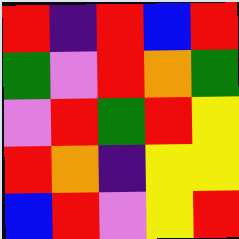[["red", "indigo", "red", "blue", "red"], ["green", "violet", "red", "orange", "green"], ["violet", "red", "green", "red", "yellow"], ["red", "orange", "indigo", "yellow", "yellow"], ["blue", "red", "violet", "yellow", "red"]]